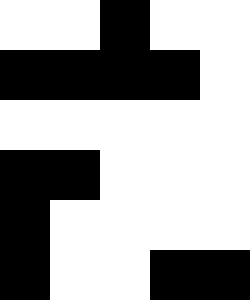[["white", "white", "black", "white", "white"], ["black", "black", "black", "black", "white"], ["white", "white", "white", "white", "white"], ["black", "black", "white", "white", "white"], ["black", "white", "white", "white", "white"], ["black", "white", "white", "black", "black"]]